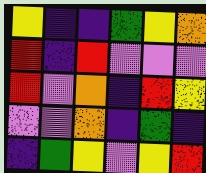[["yellow", "indigo", "indigo", "green", "yellow", "orange"], ["red", "indigo", "red", "violet", "violet", "violet"], ["red", "violet", "orange", "indigo", "red", "yellow"], ["violet", "violet", "orange", "indigo", "green", "indigo"], ["indigo", "green", "yellow", "violet", "yellow", "red"]]